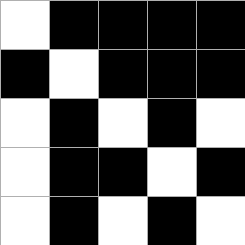[["white", "black", "black", "black", "black"], ["black", "white", "black", "black", "black"], ["white", "black", "white", "black", "white"], ["white", "black", "black", "white", "black"], ["white", "black", "white", "black", "white"]]